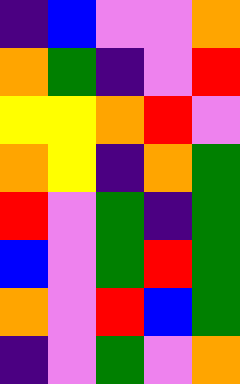[["indigo", "blue", "violet", "violet", "orange"], ["orange", "green", "indigo", "violet", "red"], ["yellow", "yellow", "orange", "red", "violet"], ["orange", "yellow", "indigo", "orange", "green"], ["red", "violet", "green", "indigo", "green"], ["blue", "violet", "green", "red", "green"], ["orange", "violet", "red", "blue", "green"], ["indigo", "violet", "green", "violet", "orange"]]